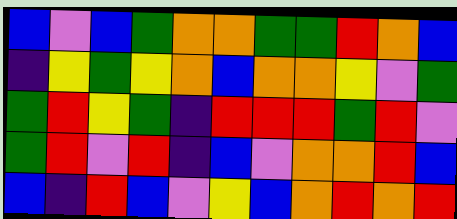[["blue", "violet", "blue", "green", "orange", "orange", "green", "green", "red", "orange", "blue"], ["indigo", "yellow", "green", "yellow", "orange", "blue", "orange", "orange", "yellow", "violet", "green"], ["green", "red", "yellow", "green", "indigo", "red", "red", "red", "green", "red", "violet"], ["green", "red", "violet", "red", "indigo", "blue", "violet", "orange", "orange", "red", "blue"], ["blue", "indigo", "red", "blue", "violet", "yellow", "blue", "orange", "red", "orange", "red"]]